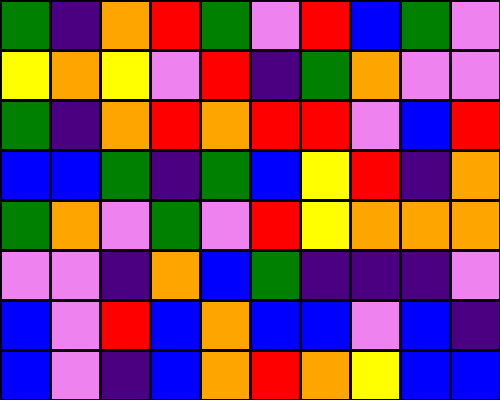[["green", "indigo", "orange", "red", "green", "violet", "red", "blue", "green", "violet"], ["yellow", "orange", "yellow", "violet", "red", "indigo", "green", "orange", "violet", "violet"], ["green", "indigo", "orange", "red", "orange", "red", "red", "violet", "blue", "red"], ["blue", "blue", "green", "indigo", "green", "blue", "yellow", "red", "indigo", "orange"], ["green", "orange", "violet", "green", "violet", "red", "yellow", "orange", "orange", "orange"], ["violet", "violet", "indigo", "orange", "blue", "green", "indigo", "indigo", "indigo", "violet"], ["blue", "violet", "red", "blue", "orange", "blue", "blue", "violet", "blue", "indigo"], ["blue", "violet", "indigo", "blue", "orange", "red", "orange", "yellow", "blue", "blue"]]